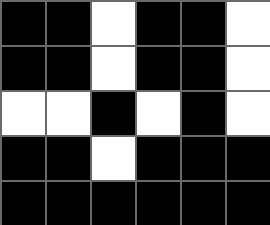[["black", "black", "white", "black", "black", "white"], ["black", "black", "white", "black", "black", "white"], ["white", "white", "black", "white", "black", "white"], ["black", "black", "white", "black", "black", "black"], ["black", "black", "black", "black", "black", "black"]]